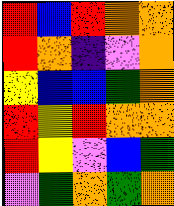[["red", "blue", "red", "orange", "orange"], ["red", "orange", "indigo", "violet", "orange"], ["yellow", "blue", "blue", "green", "orange"], ["red", "yellow", "red", "orange", "orange"], ["red", "yellow", "violet", "blue", "green"], ["violet", "green", "orange", "green", "orange"]]